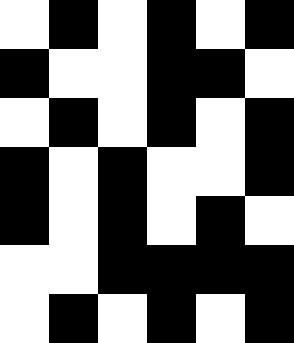[["white", "black", "white", "black", "white", "black"], ["black", "white", "white", "black", "black", "white"], ["white", "black", "white", "black", "white", "black"], ["black", "white", "black", "white", "white", "black"], ["black", "white", "black", "white", "black", "white"], ["white", "white", "black", "black", "black", "black"], ["white", "black", "white", "black", "white", "black"]]